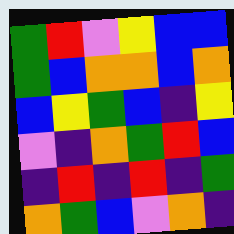[["green", "red", "violet", "yellow", "blue", "blue"], ["green", "blue", "orange", "orange", "blue", "orange"], ["blue", "yellow", "green", "blue", "indigo", "yellow"], ["violet", "indigo", "orange", "green", "red", "blue"], ["indigo", "red", "indigo", "red", "indigo", "green"], ["orange", "green", "blue", "violet", "orange", "indigo"]]